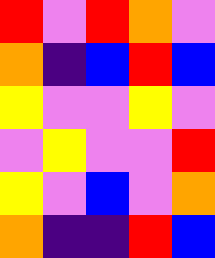[["red", "violet", "red", "orange", "violet"], ["orange", "indigo", "blue", "red", "blue"], ["yellow", "violet", "violet", "yellow", "violet"], ["violet", "yellow", "violet", "violet", "red"], ["yellow", "violet", "blue", "violet", "orange"], ["orange", "indigo", "indigo", "red", "blue"]]